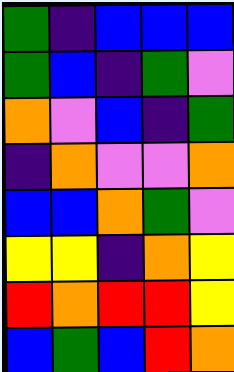[["green", "indigo", "blue", "blue", "blue"], ["green", "blue", "indigo", "green", "violet"], ["orange", "violet", "blue", "indigo", "green"], ["indigo", "orange", "violet", "violet", "orange"], ["blue", "blue", "orange", "green", "violet"], ["yellow", "yellow", "indigo", "orange", "yellow"], ["red", "orange", "red", "red", "yellow"], ["blue", "green", "blue", "red", "orange"]]